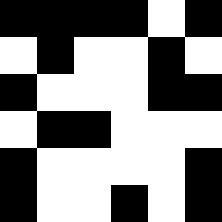[["black", "black", "black", "black", "white", "black"], ["white", "black", "white", "white", "black", "white"], ["black", "white", "white", "white", "black", "black"], ["white", "black", "black", "white", "white", "white"], ["black", "white", "white", "white", "white", "black"], ["black", "white", "white", "black", "white", "black"]]